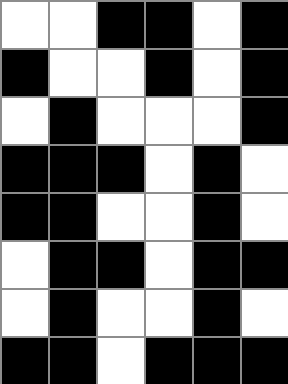[["white", "white", "black", "black", "white", "black"], ["black", "white", "white", "black", "white", "black"], ["white", "black", "white", "white", "white", "black"], ["black", "black", "black", "white", "black", "white"], ["black", "black", "white", "white", "black", "white"], ["white", "black", "black", "white", "black", "black"], ["white", "black", "white", "white", "black", "white"], ["black", "black", "white", "black", "black", "black"]]